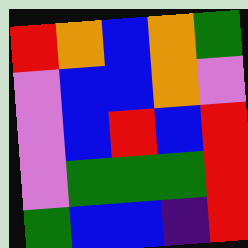[["red", "orange", "blue", "orange", "green"], ["violet", "blue", "blue", "orange", "violet"], ["violet", "blue", "red", "blue", "red"], ["violet", "green", "green", "green", "red"], ["green", "blue", "blue", "indigo", "red"]]